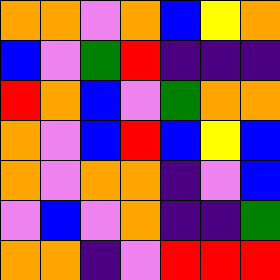[["orange", "orange", "violet", "orange", "blue", "yellow", "orange"], ["blue", "violet", "green", "red", "indigo", "indigo", "indigo"], ["red", "orange", "blue", "violet", "green", "orange", "orange"], ["orange", "violet", "blue", "red", "blue", "yellow", "blue"], ["orange", "violet", "orange", "orange", "indigo", "violet", "blue"], ["violet", "blue", "violet", "orange", "indigo", "indigo", "green"], ["orange", "orange", "indigo", "violet", "red", "red", "red"]]